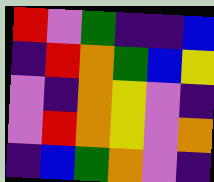[["red", "violet", "green", "indigo", "indigo", "blue"], ["indigo", "red", "orange", "green", "blue", "yellow"], ["violet", "indigo", "orange", "yellow", "violet", "indigo"], ["violet", "red", "orange", "yellow", "violet", "orange"], ["indigo", "blue", "green", "orange", "violet", "indigo"]]